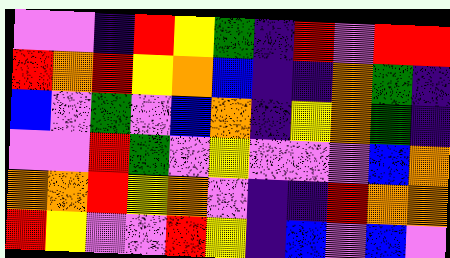[["violet", "violet", "indigo", "red", "yellow", "green", "indigo", "red", "violet", "red", "red"], ["red", "orange", "red", "yellow", "orange", "blue", "indigo", "indigo", "orange", "green", "indigo"], ["blue", "violet", "green", "violet", "blue", "orange", "indigo", "yellow", "orange", "green", "indigo"], ["violet", "violet", "red", "green", "violet", "yellow", "violet", "violet", "violet", "blue", "orange"], ["orange", "orange", "red", "yellow", "orange", "violet", "indigo", "indigo", "red", "orange", "orange"], ["red", "yellow", "violet", "violet", "red", "yellow", "indigo", "blue", "violet", "blue", "violet"]]